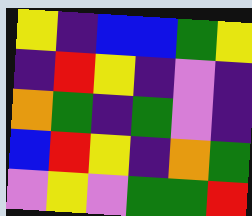[["yellow", "indigo", "blue", "blue", "green", "yellow"], ["indigo", "red", "yellow", "indigo", "violet", "indigo"], ["orange", "green", "indigo", "green", "violet", "indigo"], ["blue", "red", "yellow", "indigo", "orange", "green"], ["violet", "yellow", "violet", "green", "green", "red"]]